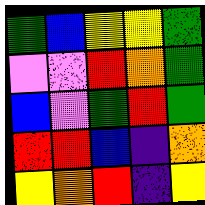[["green", "blue", "yellow", "yellow", "green"], ["violet", "violet", "red", "orange", "green"], ["blue", "violet", "green", "red", "green"], ["red", "red", "blue", "indigo", "orange"], ["yellow", "orange", "red", "indigo", "yellow"]]